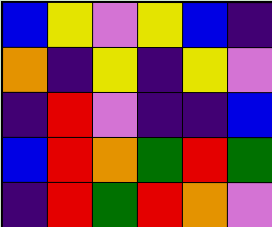[["blue", "yellow", "violet", "yellow", "blue", "indigo"], ["orange", "indigo", "yellow", "indigo", "yellow", "violet"], ["indigo", "red", "violet", "indigo", "indigo", "blue"], ["blue", "red", "orange", "green", "red", "green"], ["indigo", "red", "green", "red", "orange", "violet"]]